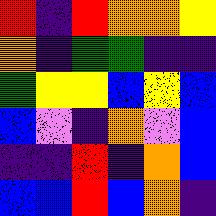[["red", "indigo", "red", "orange", "orange", "yellow"], ["orange", "indigo", "green", "green", "indigo", "indigo"], ["green", "yellow", "yellow", "blue", "yellow", "blue"], ["blue", "violet", "indigo", "orange", "violet", "blue"], ["indigo", "indigo", "red", "indigo", "orange", "blue"], ["blue", "blue", "red", "blue", "orange", "indigo"]]